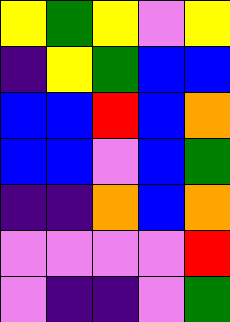[["yellow", "green", "yellow", "violet", "yellow"], ["indigo", "yellow", "green", "blue", "blue"], ["blue", "blue", "red", "blue", "orange"], ["blue", "blue", "violet", "blue", "green"], ["indigo", "indigo", "orange", "blue", "orange"], ["violet", "violet", "violet", "violet", "red"], ["violet", "indigo", "indigo", "violet", "green"]]